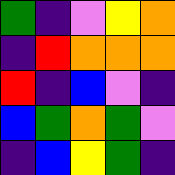[["green", "indigo", "violet", "yellow", "orange"], ["indigo", "red", "orange", "orange", "orange"], ["red", "indigo", "blue", "violet", "indigo"], ["blue", "green", "orange", "green", "violet"], ["indigo", "blue", "yellow", "green", "indigo"]]